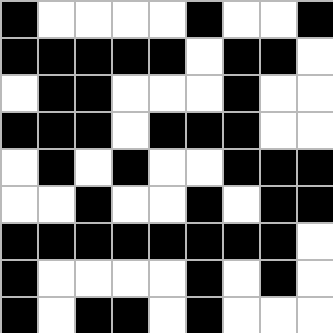[["black", "white", "white", "white", "white", "black", "white", "white", "black"], ["black", "black", "black", "black", "black", "white", "black", "black", "white"], ["white", "black", "black", "white", "white", "white", "black", "white", "white"], ["black", "black", "black", "white", "black", "black", "black", "white", "white"], ["white", "black", "white", "black", "white", "white", "black", "black", "black"], ["white", "white", "black", "white", "white", "black", "white", "black", "black"], ["black", "black", "black", "black", "black", "black", "black", "black", "white"], ["black", "white", "white", "white", "white", "black", "white", "black", "white"], ["black", "white", "black", "black", "white", "black", "white", "white", "white"]]